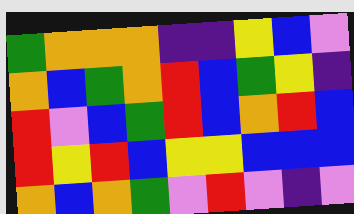[["green", "orange", "orange", "orange", "indigo", "indigo", "yellow", "blue", "violet"], ["orange", "blue", "green", "orange", "red", "blue", "green", "yellow", "indigo"], ["red", "violet", "blue", "green", "red", "blue", "orange", "red", "blue"], ["red", "yellow", "red", "blue", "yellow", "yellow", "blue", "blue", "blue"], ["orange", "blue", "orange", "green", "violet", "red", "violet", "indigo", "violet"]]